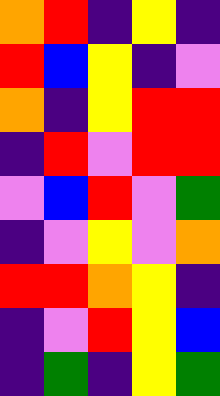[["orange", "red", "indigo", "yellow", "indigo"], ["red", "blue", "yellow", "indigo", "violet"], ["orange", "indigo", "yellow", "red", "red"], ["indigo", "red", "violet", "red", "red"], ["violet", "blue", "red", "violet", "green"], ["indigo", "violet", "yellow", "violet", "orange"], ["red", "red", "orange", "yellow", "indigo"], ["indigo", "violet", "red", "yellow", "blue"], ["indigo", "green", "indigo", "yellow", "green"]]